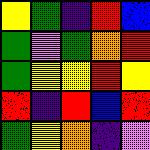[["yellow", "green", "indigo", "red", "blue"], ["green", "violet", "green", "orange", "red"], ["green", "yellow", "yellow", "red", "yellow"], ["red", "indigo", "red", "blue", "red"], ["green", "yellow", "orange", "indigo", "violet"]]